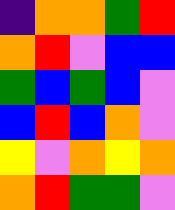[["indigo", "orange", "orange", "green", "red"], ["orange", "red", "violet", "blue", "blue"], ["green", "blue", "green", "blue", "violet"], ["blue", "red", "blue", "orange", "violet"], ["yellow", "violet", "orange", "yellow", "orange"], ["orange", "red", "green", "green", "violet"]]